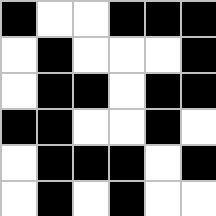[["black", "white", "white", "black", "black", "black"], ["white", "black", "white", "white", "white", "black"], ["white", "black", "black", "white", "black", "black"], ["black", "black", "white", "white", "black", "white"], ["white", "black", "black", "black", "white", "black"], ["white", "black", "white", "black", "white", "white"]]